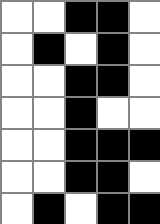[["white", "white", "black", "black", "white"], ["white", "black", "white", "black", "white"], ["white", "white", "black", "black", "white"], ["white", "white", "black", "white", "white"], ["white", "white", "black", "black", "black"], ["white", "white", "black", "black", "white"], ["white", "black", "white", "black", "black"]]